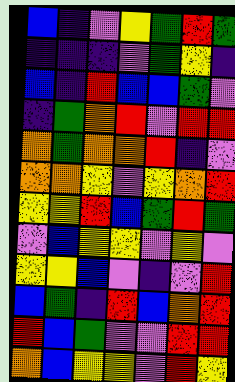[["blue", "indigo", "violet", "yellow", "green", "red", "green"], ["indigo", "indigo", "indigo", "violet", "green", "yellow", "indigo"], ["blue", "indigo", "red", "blue", "blue", "green", "violet"], ["indigo", "green", "orange", "red", "violet", "red", "red"], ["orange", "green", "orange", "orange", "red", "indigo", "violet"], ["orange", "orange", "yellow", "violet", "yellow", "orange", "red"], ["yellow", "yellow", "red", "blue", "green", "red", "green"], ["violet", "blue", "yellow", "yellow", "violet", "yellow", "violet"], ["yellow", "yellow", "blue", "violet", "indigo", "violet", "red"], ["blue", "green", "indigo", "red", "blue", "orange", "red"], ["red", "blue", "green", "violet", "violet", "red", "red"], ["orange", "blue", "yellow", "yellow", "violet", "red", "yellow"]]